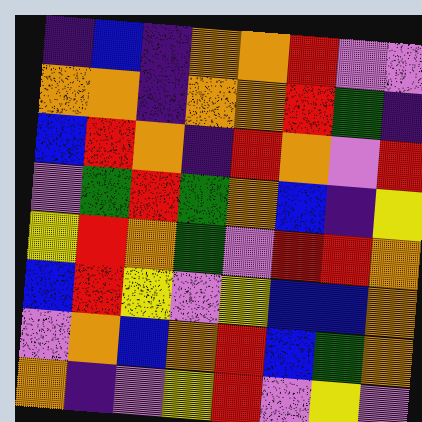[["indigo", "blue", "indigo", "orange", "orange", "red", "violet", "violet"], ["orange", "orange", "indigo", "orange", "orange", "red", "green", "indigo"], ["blue", "red", "orange", "indigo", "red", "orange", "violet", "red"], ["violet", "green", "red", "green", "orange", "blue", "indigo", "yellow"], ["yellow", "red", "orange", "green", "violet", "red", "red", "orange"], ["blue", "red", "yellow", "violet", "yellow", "blue", "blue", "orange"], ["violet", "orange", "blue", "orange", "red", "blue", "green", "orange"], ["orange", "indigo", "violet", "yellow", "red", "violet", "yellow", "violet"]]